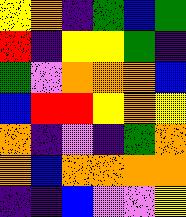[["yellow", "orange", "indigo", "green", "blue", "green"], ["red", "indigo", "yellow", "yellow", "green", "indigo"], ["green", "violet", "orange", "orange", "orange", "blue"], ["blue", "red", "red", "yellow", "orange", "yellow"], ["orange", "indigo", "violet", "indigo", "green", "orange"], ["orange", "blue", "orange", "orange", "orange", "orange"], ["indigo", "indigo", "blue", "violet", "violet", "yellow"]]